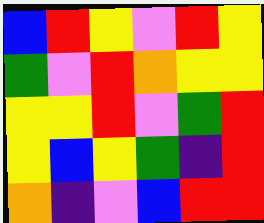[["blue", "red", "yellow", "violet", "red", "yellow"], ["green", "violet", "red", "orange", "yellow", "yellow"], ["yellow", "yellow", "red", "violet", "green", "red"], ["yellow", "blue", "yellow", "green", "indigo", "red"], ["orange", "indigo", "violet", "blue", "red", "red"]]